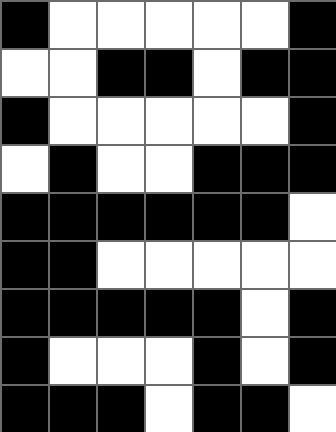[["black", "white", "white", "white", "white", "white", "black"], ["white", "white", "black", "black", "white", "black", "black"], ["black", "white", "white", "white", "white", "white", "black"], ["white", "black", "white", "white", "black", "black", "black"], ["black", "black", "black", "black", "black", "black", "white"], ["black", "black", "white", "white", "white", "white", "white"], ["black", "black", "black", "black", "black", "white", "black"], ["black", "white", "white", "white", "black", "white", "black"], ["black", "black", "black", "white", "black", "black", "white"]]